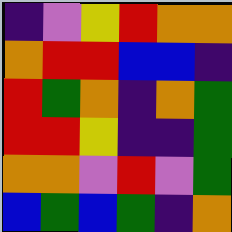[["indigo", "violet", "yellow", "red", "orange", "orange"], ["orange", "red", "red", "blue", "blue", "indigo"], ["red", "green", "orange", "indigo", "orange", "green"], ["red", "red", "yellow", "indigo", "indigo", "green"], ["orange", "orange", "violet", "red", "violet", "green"], ["blue", "green", "blue", "green", "indigo", "orange"]]